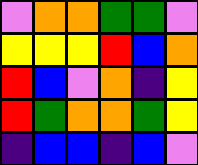[["violet", "orange", "orange", "green", "green", "violet"], ["yellow", "yellow", "yellow", "red", "blue", "orange"], ["red", "blue", "violet", "orange", "indigo", "yellow"], ["red", "green", "orange", "orange", "green", "yellow"], ["indigo", "blue", "blue", "indigo", "blue", "violet"]]